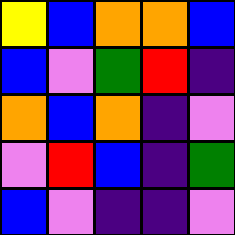[["yellow", "blue", "orange", "orange", "blue"], ["blue", "violet", "green", "red", "indigo"], ["orange", "blue", "orange", "indigo", "violet"], ["violet", "red", "blue", "indigo", "green"], ["blue", "violet", "indigo", "indigo", "violet"]]